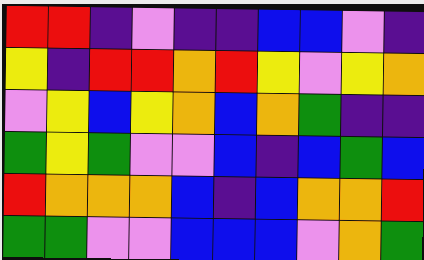[["red", "red", "indigo", "violet", "indigo", "indigo", "blue", "blue", "violet", "indigo"], ["yellow", "indigo", "red", "red", "orange", "red", "yellow", "violet", "yellow", "orange"], ["violet", "yellow", "blue", "yellow", "orange", "blue", "orange", "green", "indigo", "indigo"], ["green", "yellow", "green", "violet", "violet", "blue", "indigo", "blue", "green", "blue"], ["red", "orange", "orange", "orange", "blue", "indigo", "blue", "orange", "orange", "red"], ["green", "green", "violet", "violet", "blue", "blue", "blue", "violet", "orange", "green"]]